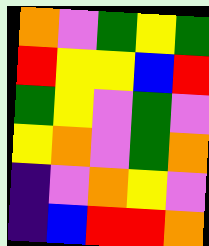[["orange", "violet", "green", "yellow", "green"], ["red", "yellow", "yellow", "blue", "red"], ["green", "yellow", "violet", "green", "violet"], ["yellow", "orange", "violet", "green", "orange"], ["indigo", "violet", "orange", "yellow", "violet"], ["indigo", "blue", "red", "red", "orange"]]